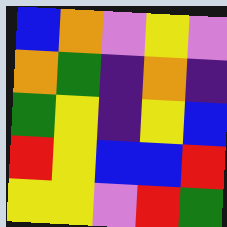[["blue", "orange", "violet", "yellow", "violet"], ["orange", "green", "indigo", "orange", "indigo"], ["green", "yellow", "indigo", "yellow", "blue"], ["red", "yellow", "blue", "blue", "red"], ["yellow", "yellow", "violet", "red", "green"]]